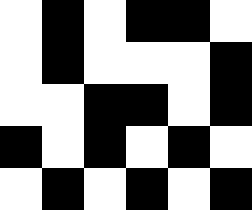[["white", "black", "white", "black", "black", "white"], ["white", "black", "white", "white", "white", "black"], ["white", "white", "black", "black", "white", "black"], ["black", "white", "black", "white", "black", "white"], ["white", "black", "white", "black", "white", "black"]]